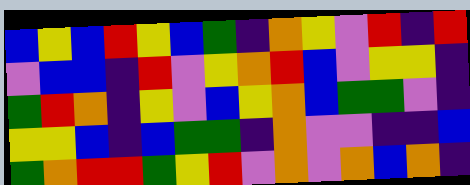[["blue", "yellow", "blue", "red", "yellow", "blue", "green", "indigo", "orange", "yellow", "violet", "red", "indigo", "red"], ["violet", "blue", "blue", "indigo", "red", "violet", "yellow", "orange", "red", "blue", "violet", "yellow", "yellow", "indigo"], ["green", "red", "orange", "indigo", "yellow", "violet", "blue", "yellow", "orange", "blue", "green", "green", "violet", "indigo"], ["yellow", "yellow", "blue", "indigo", "blue", "green", "green", "indigo", "orange", "violet", "violet", "indigo", "indigo", "blue"], ["green", "orange", "red", "red", "green", "yellow", "red", "violet", "orange", "violet", "orange", "blue", "orange", "indigo"]]